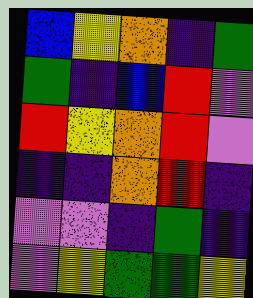[["blue", "yellow", "orange", "indigo", "green"], ["green", "indigo", "blue", "red", "violet"], ["red", "yellow", "orange", "red", "violet"], ["indigo", "indigo", "orange", "red", "indigo"], ["violet", "violet", "indigo", "green", "indigo"], ["violet", "yellow", "green", "green", "yellow"]]